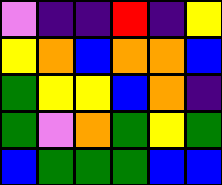[["violet", "indigo", "indigo", "red", "indigo", "yellow"], ["yellow", "orange", "blue", "orange", "orange", "blue"], ["green", "yellow", "yellow", "blue", "orange", "indigo"], ["green", "violet", "orange", "green", "yellow", "green"], ["blue", "green", "green", "green", "blue", "blue"]]